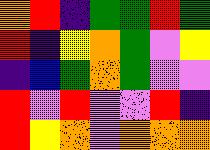[["orange", "red", "indigo", "green", "green", "red", "green"], ["red", "indigo", "yellow", "orange", "green", "violet", "yellow"], ["indigo", "blue", "green", "orange", "green", "violet", "violet"], ["red", "violet", "red", "violet", "violet", "red", "indigo"], ["red", "yellow", "orange", "violet", "orange", "orange", "orange"]]